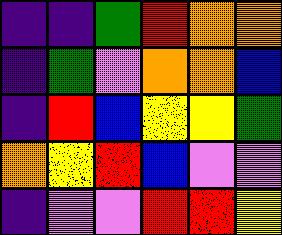[["indigo", "indigo", "green", "red", "orange", "orange"], ["indigo", "green", "violet", "orange", "orange", "blue"], ["indigo", "red", "blue", "yellow", "yellow", "green"], ["orange", "yellow", "red", "blue", "violet", "violet"], ["indigo", "violet", "violet", "red", "red", "yellow"]]